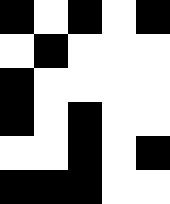[["black", "white", "black", "white", "black"], ["white", "black", "white", "white", "white"], ["black", "white", "white", "white", "white"], ["black", "white", "black", "white", "white"], ["white", "white", "black", "white", "black"], ["black", "black", "black", "white", "white"]]